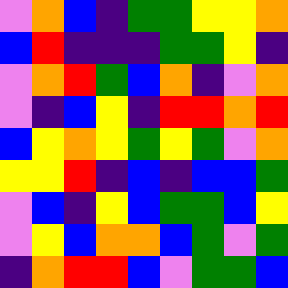[["violet", "orange", "blue", "indigo", "green", "green", "yellow", "yellow", "orange"], ["blue", "red", "indigo", "indigo", "indigo", "green", "green", "yellow", "indigo"], ["violet", "orange", "red", "green", "blue", "orange", "indigo", "violet", "orange"], ["violet", "indigo", "blue", "yellow", "indigo", "red", "red", "orange", "red"], ["blue", "yellow", "orange", "yellow", "green", "yellow", "green", "violet", "orange"], ["yellow", "yellow", "red", "indigo", "blue", "indigo", "blue", "blue", "green"], ["violet", "blue", "indigo", "yellow", "blue", "green", "green", "blue", "yellow"], ["violet", "yellow", "blue", "orange", "orange", "blue", "green", "violet", "green"], ["indigo", "orange", "red", "red", "blue", "violet", "green", "green", "blue"]]